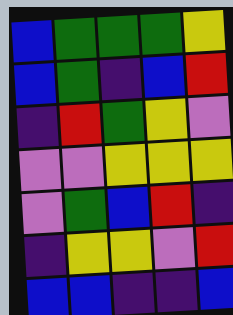[["blue", "green", "green", "green", "yellow"], ["blue", "green", "indigo", "blue", "red"], ["indigo", "red", "green", "yellow", "violet"], ["violet", "violet", "yellow", "yellow", "yellow"], ["violet", "green", "blue", "red", "indigo"], ["indigo", "yellow", "yellow", "violet", "red"], ["blue", "blue", "indigo", "indigo", "blue"]]